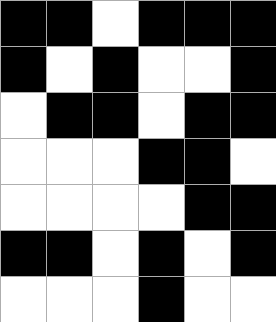[["black", "black", "white", "black", "black", "black"], ["black", "white", "black", "white", "white", "black"], ["white", "black", "black", "white", "black", "black"], ["white", "white", "white", "black", "black", "white"], ["white", "white", "white", "white", "black", "black"], ["black", "black", "white", "black", "white", "black"], ["white", "white", "white", "black", "white", "white"]]